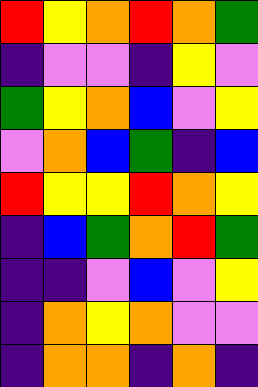[["red", "yellow", "orange", "red", "orange", "green"], ["indigo", "violet", "violet", "indigo", "yellow", "violet"], ["green", "yellow", "orange", "blue", "violet", "yellow"], ["violet", "orange", "blue", "green", "indigo", "blue"], ["red", "yellow", "yellow", "red", "orange", "yellow"], ["indigo", "blue", "green", "orange", "red", "green"], ["indigo", "indigo", "violet", "blue", "violet", "yellow"], ["indigo", "orange", "yellow", "orange", "violet", "violet"], ["indigo", "orange", "orange", "indigo", "orange", "indigo"]]